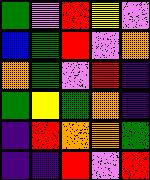[["green", "violet", "red", "yellow", "violet"], ["blue", "green", "red", "violet", "orange"], ["orange", "green", "violet", "red", "indigo"], ["green", "yellow", "green", "orange", "indigo"], ["indigo", "red", "orange", "orange", "green"], ["indigo", "indigo", "red", "violet", "red"]]